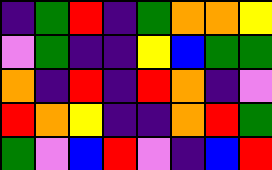[["indigo", "green", "red", "indigo", "green", "orange", "orange", "yellow"], ["violet", "green", "indigo", "indigo", "yellow", "blue", "green", "green"], ["orange", "indigo", "red", "indigo", "red", "orange", "indigo", "violet"], ["red", "orange", "yellow", "indigo", "indigo", "orange", "red", "green"], ["green", "violet", "blue", "red", "violet", "indigo", "blue", "red"]]